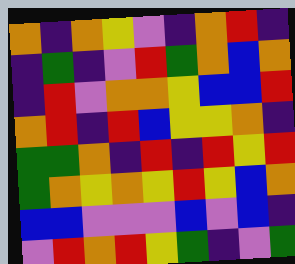[["orange", "indigo", "orange", "yellow", "violet", "indigo", "orange", "red", "indigo"], ["indigo", "green", "indigo", "violet", "red", "green", "orange", "blue", "orange"], ["indigo", "red", "violet", "orange", "orange", "yellow", "blue", "blue", "red"], ["orange", "red", "indigo", "red", "blue", "yellow", "yellow", "orange", "indigo"], ["green", "green", "orange", "indigo", "red", "indigo", "red", "yellow", "red"], ["green", "orange", "yellow", "orange", "yellow", "red", "yellow", "blue", "orange"], ["blue", "blue", "violet", "violet", "violet", "blue", "violet", "blue", "indigo"], ["violet", "red", "orange", "red", "yellow", "green", "indigo", "violet", "green"]]